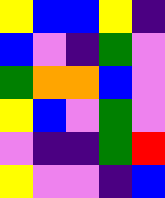[["yellow", "blue", "blue", "yellow", "indigo"], ["blue", "violet", "indigo", "green", "violet"], ["green", "orange", "orange", "blue", "violet"], ["yellow", "blue", "violet", "green", "violet"], ["violet", "indigo", "indigo", "green", "red"], ["yellow", "violet", "violet", "indigo", "blue"]]